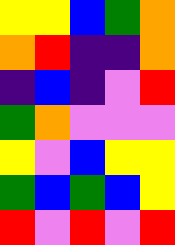[["yellow", "yellow", "blue", "green", "orange"], ["orange", "red", "indigo", "indigo", "orange"], ["indigo", "blue", "indigo", "violet", "red"], ["green", "orange", "violet", "violet", "violet"], ["yellow", "violet", "blue", "yellow", "yellow"], ["green", "blue", "green", "blue", "yellow"], ["red", "violet", "red", "violet", "red"]]